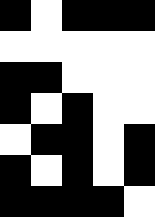[["black", "white", "black", "black", "black"], ["white", "white", "white", "white", "white"], ["black", "black", "white", "white", "white"], ["black", "white", "black", "white", "white"], ["white", "black", "black", "white", "black"], ["black", "white", "black", "white", "black"], ["black", "black", "black", "black", "white"]]